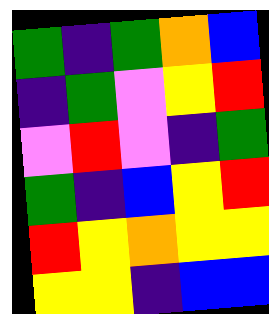[["green", "indigo", "green", "orange", "blue"], ["indigo", "green", "violet", "yellow", "red"], ["violet", "red", "violet", "indigo", "green"], ["green", "indigo", "blue", "yellow", "red"], ["red", "yellow", "orange", "yellow", "yellow"], ["yellow", "yellow", "indigo", "blue", "blue"]]